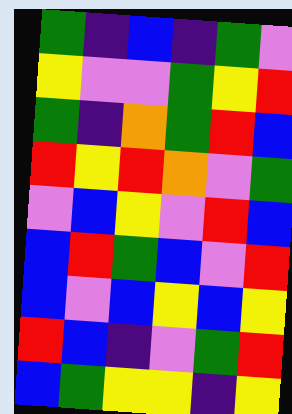[["green", "indigo", "blue", "indigo", "green", "violet"], ["yellow", "violet", "violet", "green", "yellow", "red"], ["green", "indigo", "orange", "green", "red", "blue"], ["red", "yellow", "red", "orange", "violet", "green"], ["violet", "blue", "yellow", "violet", "red", "blue"], ["blue", "red", "green", "blue", "violet", "red"], ["blue", "violet", "blue", "yellow", "blue", "yellow"], ["red", "blue", "indigo", "violet", "green", "red"], ["blue", "green", "yellow", "yellow", "indigo", "yellow"]]